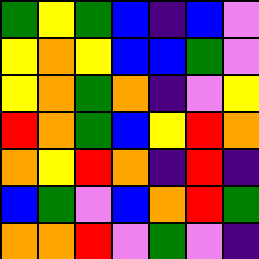[["green", "yellow", "green", "blue", "indigo", "blue", "violet"], ["yellow", "orange", "yellow", "blue", "blue", "green", "violet"], ["yellow", "orange", "green", "orange", "indigo", "violet", "yellow"], ["red", "orange", "green", "blue", "yellow", "red", "orange"], ["orange", "yellow", "red", "orange", "indigo", "red", "indigo"], ["blue", "green", "violet", "blue", "orange", "red", "green"], ["orange", "orange", "red", "violet", "green", "violet", "indigo"]]